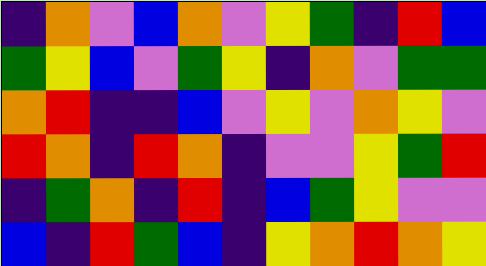[["indigo", "orange", "violet", "blue", "orange", "violet", "yellow", "green", "indigo", "red", "blue"], ["green", "yellow", "blue", "violet", "green", "yellow", "indigo", "orange", "violet", "green", "green"], ["orange", "red", "indigo", "indigo", "blue", "violet", "yellow", "violet", "orange", "yellow", "violet"], ["red", "orange", "indigo", "red", "orange", "indigo", "violet", "violet", "yellow", "green", "red"], ["indigo", "green", "orange", "indigo", "red", "indigo", "blue", "green", "yellow", "violet", "violet"], ["blue", "indigo", "red", "green", "blue", "indigo", "yellow", "orange", "red", "orange", "yellow"]]